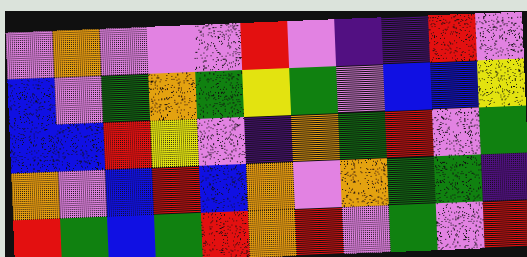[["violet", "orange", "violet", "violet", "violet", "red", "violet", "indigo", "indigo", "red", "violet"], ["blue", "violet", "green", "orange", "green", "yellow", "green", "violet", "blue", "blue", "yellow"], ["blue", "blue", "red", "yellow", "violet", "indigo", "orange", "green", "red", "violet", "green"], ["orange", "violet", "blue", "red", "blue", "orange", "violet", "orange", "green", "green", "indigo"], ["red", "green", "blue", "green", "red", "orange", "red", "violet", "green", "violet", "red"]]